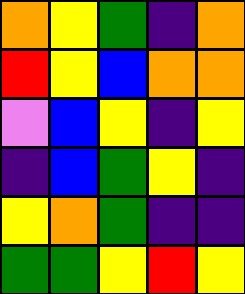[["orange", "yellow", "green", "indigo", "orange"], ["red", "yellow", "blue", "orange", "orange"], ["violet", "blue", "yellow", "indigo", "yellow"], ["indigo", "blue", "green", "yellow", "indigo"], ["yellow", "orange", "green", "indigo", "indigo"], ["green", "green", "yellow", "red", "yellow"]]